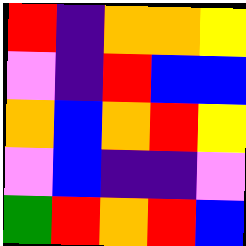[["red", "indigo", "orange", "orange", "yellow"], ["violet", "indigo", "red", "blue", "blue"], ["orange", "blue", "orange", "red", "yellow"], ["violet", "blue", "indigo", "indigo", "violet"], ["green", "red", "orange", "red", "blue"]]